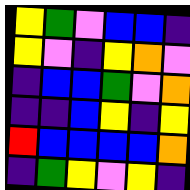[["yellow", "green", "violet", "blue", "blue", "indigo"], ["yellow", "violet", "indigo", "yellow", "orange", "violet"], ["indigo", "blue", "blue", "green", "violet", "orange"], ["indigo", "indigo", "blue", "yellow", "indigo", "yellow"], ["red", "blue", "blue", "blue", "blue", "orange"], ["indigo", "green", "yellow", "violet", "yellow", "indigo"]]